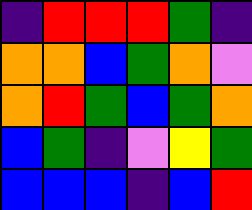[["indigo", "red", "red", "red", "green", "indigo"], ["orange", "orange", "blue", "green", "orange", "violet"], ["orange", "red", "green", "blue", "green", "orange"], ["blue", "green", "indigo", "violet", "yellow", "green"], ["blue", "blue", "blue", "indigo", "blue", "red"]]